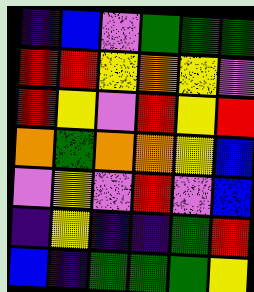[["indigo", "blue", "violet", "green", "green", "green"], ["red", "red", "yellow", "orange", "yellow", "violet"], ["red", "yellow", "violet", "red", "yellow", "red"], ["orange", "green", "orange", "orange", "yellow", "blue"], ["violet", "yellow", "violet", "red", "violet", "blue"], ["indigo", "yellow", "indigo", "indigo", "green", "red"], ["blue", "indigo", "green", "green", "green", "yellow"]]